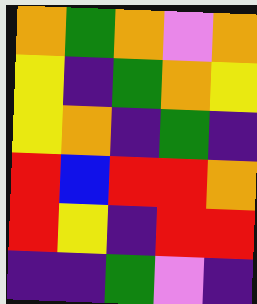[["orange", "green", "orange", "violet", "orange"], ["yellow", "indigo", "green", "orange", "yellow"], ["yellow", "orange", "indigo", "green", "indigo"], ["red", "blue", "red", "red", "orange"], ["red", "yellow", "indigo", "red", "red"], ["indigo", "indigo", "green", "violet", "indigo"]]